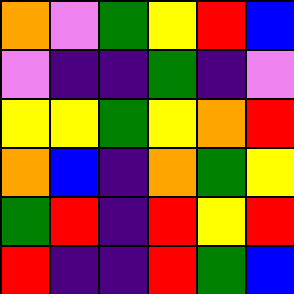[["orange", "violet", "green", "yellow", "red", "blue"], ["violet", "indigo", "indigo", "green", "indigo", "violet"], ["yellow", "yellow", "green", "yellow", "orange", "red"], ["orange", "blue", "indigo", "orange", "green", "yellow"], ["green", "red", "indigo", "red", "yellow", "red"], ["red", "indigo", "indigo", "red", "green", "blue"]]